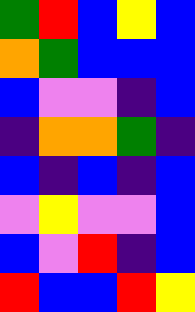[["green", "red", "blue", "yellow", "blue"], ["orange", "green", "blue", "blue", "blue"], ["blue", "violet", "violet", "indigo", "blue"], ["indigo", "orange", "orange", "green", "indigo"], ["blue", "indigo", "blue", "indigo", "blue"], ["violet", "yellow", "violet", "violet", "blue"], ["blue", "violet", "red", "indigo", "blue"], ["red", "blue", "blue", "red", "yellow"]]